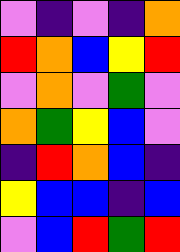[["violet", "indigo", "violet", "indigo", "orange"], ["red", "orange", "blue", "yellow", "red"], ["violet", "orange", "violet", "green", "violet"], ["orange", "green", "yellow", "blue", "violet"], ["indigo", "red", "orange", "blue", "indigo"], ["yellow", "blue", "blue", "indigo", "blue"], ["violet", "blue", "red", "green", "red"]]